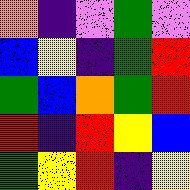[["orange", "indigo", "violet", "green", "violet"], ["blue", "yellow", "indigo", "green", "red"], ["green", "blue", "orange", "green", "red"], ["red", "indigo", "red", "yellow", "blue"], ["green", "yellow", "red", "indigo", "yellow"]]